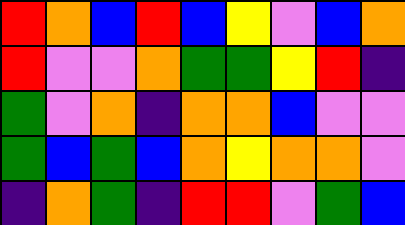[["red", "orange", "blue", "red", "blue", "yellow", "violet", "blue", "orange"], ["red", "violet", "violet", "orange", "green", "green", "yellow", "red", "indigo"], ["green", "violet", "orange", "indigo", "orange", "orange", "blue", "violet", "violet"], ["green", "blue", "green", "blue", "orange", "yellow", "orange", "orange", "violet"], ["indigo", "orange", "green", "indigo", "red", "red", "violet", "green", "blue"]]